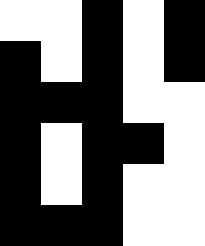[["white", "white", "black", "white", "black"], ["black", "white", "black", "white", "black"], ["black", "black", "black", "white", "white"], ["black", "white", "black", "black", "white"], ["black", "white", "black", "white", "white"], ["black", "black", "black", "white", "white"]]